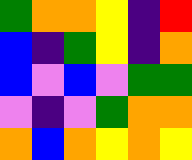[["green", "orange", "orange", "yellow", "indigo", "red"], ["blue", "indigo", "green", "yellow", "indigo", "orange"], ["blue", "violet", "blue", "violet", "green", "green"], ["violet", "indigo", "violet", "green", "orange", "orange"], ["orange", "blue", "orange", "yellow", "orange", "yellow"]]